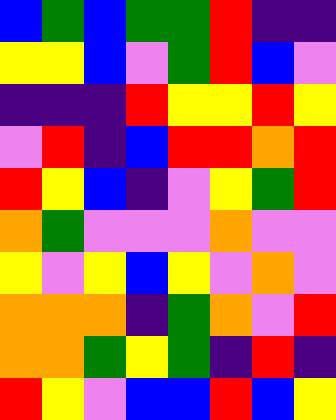[["blue", "green", "blue", "green", "green", "red", "indigo", "indigo"], ["yellow", "yellow", "blue", "violet", "green", "red", "blue", "violet"], ["indigo", "indigo", "indigo", "red", "yellow", "yellow", "red", "yellow"], ["violet", "red", "indigo", "blue", "red", "red", "orange", "red"], ["red", "yellow", "blue", "indigo", "violet", "yellow", "green", "red"], ["orange", "green", "violet", "violet", "violet", "orange", "violet", "violet"], ["yellow", "violet", "yellow", "blue", "yellow", "violet", "orange", "violet"], ["orange", "orange", "orange", "indigo", "green", "orange", "violet", "red"], ["orange", "orange", "green", "yellow", "green", "indigo", "red", "indigo"], ["red", "yellow", "violet", "blue", "blue", "red", "blue", "yellow"]]